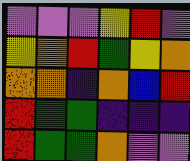[["violet", "violet", "violet", "yellow", "red", "violet"], ["yellow", "orange", "red", "green", "yellow", "orange"], ["orange", "orange", "indigo", "orange", "blue", "red"], ["red", "green", "green", "indigo", "indigo", "indigo"], ["red", "green", "green", "orange", "violet", "violet"]]